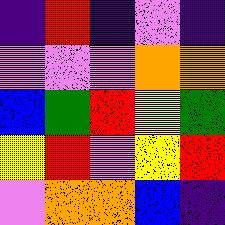[["indigo", "red", "indigo", "violet", "indigo"], ["violet", "violet", "violet", "orange", "orange"], ["blue", "green", "red", "yellow", "green"], ["yellow", "red", "violet", "yellow", "red"], ["violet", "orange", "orange", "blue", "indigo"]]